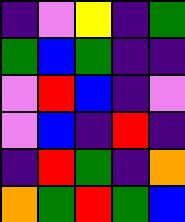[["indigo", "violet", "yellow", "indigo", "green"], ["green", "blue", "green", "indigo", "indigo"], ["violet", "red", "blue", "indigo", "violet"], ["violet", "blue", "indigo", "red", "indigo"], ["indigo", "red", "green", "indigo", "orange"], ["orange", "green", "red", "green", "blue"]]